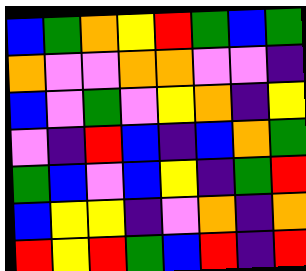[["blue", "green", "orange", "yellow", "red", "green", "blue", "green"], ["orange", "violet", "violet", "orange", "orange", "violet", "violet", "indigo"], ["blue", "violet", "green", "violet", "yellow", "orange", "indigo", "yellow"], ["violet", "indigo", "red", "blue", "indigo", "blue", "orange", "green"], ["green", "blue", "violet", "blue", "yellow", "indigo", "green", "red"], ["blue", "yellow", "yellow", "indigo", "violet", "orange", "indigo", "orange"], ["red", "yellow", "red", "green", "blue", "red", "indigo", "red"]]